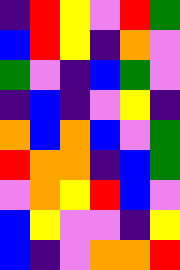[["indigo", "red", "yellow", "violet", "red", "green"], ["blue", "red", "yellow", "indigo", "orange", "violet"], ["green", "violet", "indigo", "blue", "green", "violet"], ["indigo", "blue", "indigo", "violet", "yellow", "indigo"], ["orange", "blue", "orange", "blue", "violet", "green"], ["red", "orange", "orange", "indigo", "blue", "green"], ["violet", "orange", "yellow", "red", "blue", "violet"], ["blue", "yellow", "violet", "violet", "indigo", "yellow"], ["blue", "indigo", "violet", "orange", "orange", "red"]]